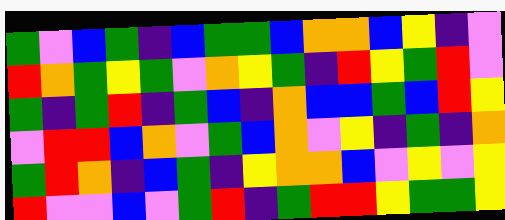[["green", "violet", "blue", "green", "indigo", "blue", "green", "green", "blue", "orange", "orange", "blue", "yellow", "indigo", "violet"], ["red", "orange", "green", "yellow", "green", "violet", "orange", "yellow", "green", "indigo", "red", "yellow", "green", "red", "violet"], ["green", "indigo", "green", "red", "indigo", "green", "blue", "indigo", "orange", "blue", "blue", "green", "blue", "red", "yellow"], ["violet", "red", "red", "blue", "orange", "violet", "green", "blue", "orange", "violet", "yellow", "indigo", "green", "indigo", "orange"], ["green", "red", "orange", "indigo", "blue", "green", "indigo", "yellow", "orange", "orange", "blue", "violet", "yellow", "violet", "yellow"], ["red", "violet", "violet", "blue", "violet", "green", "red", "indigo", "green", "red", "red", "yellow", "green", "green", "yellow"]]